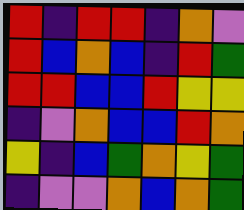[["red", "indigo", "red", "red", "indigo", "orange", "violet"], ["red", "blue", "orange", "blue", "indigo", "red", "green"], ["red", "red", "blue", "blue", "red", "yellow", "yellow"], ["indigo", "violet", "orange", "blue", "blue", "red", "orange"], ["yellow", "indigo", "blue", "green", "orange", "yellow", "green"], ["indigo", "violet", "violet", "orange", "blue", "orange", "green"]]